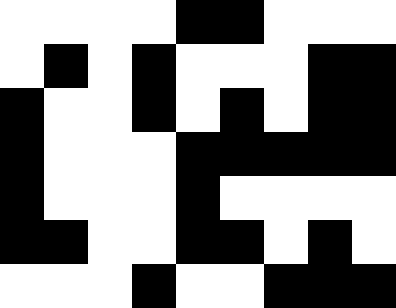[["white", "white", "white", "white", "black", "black", "white", "white", "white"], ["white", "black", "white", "black", "white", "white", "white", "black", "black"], ["black", "white", "white", "black", "white", "black", "white", "black", "black"], ["black", "white", "white", "white", "black", "black", "black", "black", "black"], ["black", "white", "white", "white", "black", "white", "white", "white", "white"], ["black", "black", "white", "white", "black", "black", "white", "black", "white"], ["white", "white", "white", "black", "white", "white", "black", "black", "black"]]